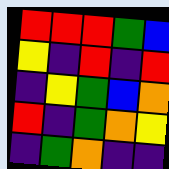[["red", "red", "red", "green", "blue"], ["yellow", "indigo", "red", "indigo", "red"], ["indigo", "yellow", "green", "blue", "orange"], ["red", "indigo", "green", "orange", "yellow"], ["indigo", "green", "orange", "indigo", "indigo"]]